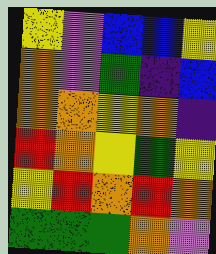[["yellow", "violet", "blue", "blue", "yellow"], ["orange", "violet", "green", "indigo", "blue"], ["orange", "orange", "yellow", "orange", "indigo"], ["red", "orange", "yellow", "green", "yellow"], ["yellow", "red", "orange", "red", "orange"], ["green", "green", "green", "orange", "violet"]]